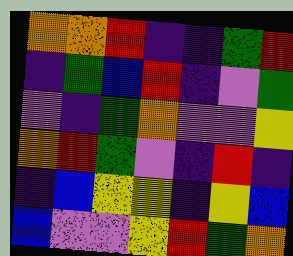[["orange", "orange", "red", "indigo", "indigo", "green", "red"], ["indigo", "green", "blue", "red", "indigo", "violet", "green"], ["violet", "indigo", "green", "orange", "violet", "violet", "yellow"], ["orange", "red", "green", "violet", "indigo", "red", "indigo"], ["indigo", "blue", "yellow", "yellow", "indigo", "yellow", "blue"], ["blue", "violet", "violet", "yellow", "red", "green", "orange"]]